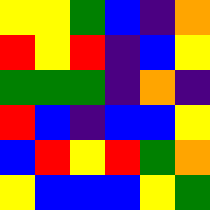[["yellow", "yellow", "green", "blue", "indigo", "orange"], ["red", "yellow", "red", "indigo", "blue", "yellow"], ["green", "green", "green", "indigo", "orange", "indigo"], ["red", "blue", "indigo", "blue", "blue", "yellow"], ["blue", "red", "yellow", "red", "green", "orange"], ["yellow", "blue", "blue", "blue", "yellow", "green"]]